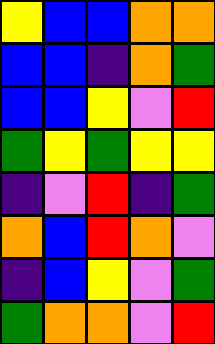[["yellow", "blue", "blue", "orange", "orange"], ["blue", "blue", "indigo", "orange", "green"], ["blue", "blue", "yellow", "violet", "red"], ["green", "yellow", "green", "yellow", "yellow"], ["indigo", "violet", "red", "indigo", "green"], ["orange", "blue", "red", "orange", "violet"], ["indigo", "blue", "yellow", "violet", "green"], ["green", "orange", "orange", "violet", "red"]]